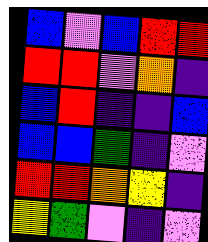[["blue", "violet", "blue", "red", "red"], ["red", "red", "violet", "orange", "indigo"], ["blue", "red", "indigo", "indigo", "blue"], ["blue", "blue", "green", "indigo", "violet"], ["red", "red", "orange", "yellow", "indigo"], ["yellow", "green", "violet", "indigo", "violet"]]